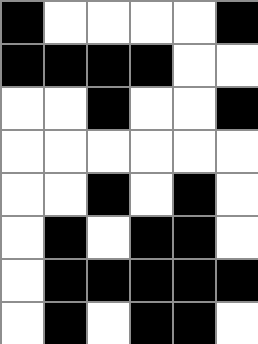[["black", "white", "white", "white", "white", "black"], ["black", "black", "black", "black", "white", "white"], ["white", "white", "black", "white", "white", "black"], ["white", "white", "white", "white", "white", "white"], ["white", "white", "black", "white", "black", "white"], ["white", "black", "white", "black", "black", "white"], ["white", "black", "black", "black", "black", "black"], ["white", "black", "white", "black", "black", "white"]]